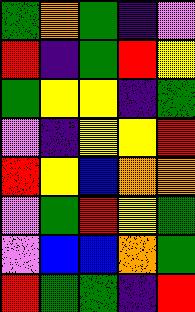[["green", "orange", "green", "indigo", "violet"], ["red", "indigo", "green", "red", "yellow"], ["green", "yellow", "yellow", "indigo", "green"], ["violet", "indigo", "yellow", "yellow", "red"], ["red", "yellow", "blue", "orange", "orange"], ["violet", "green", "red", "yellow", "green"], ["violet", "blue", "blue", "orange", "green"], ["red", "green", "green", "indigo", "red"]]